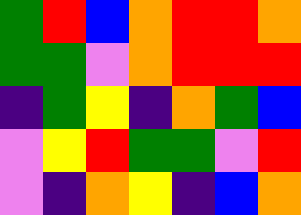[["green", "red", "blue", "orange", "red", "red", "orange"], ["green", "green", "violet", "orange", "red", "red", "red"], ["indigo", "green", "yellow", "indigo", "orange", "green", "blue"], ["violet", "yellow", "red", "green", "green", "violet", "red"], ["violet", "indigo", "orange", "yellow", "indigo", "blue", "orange"]]